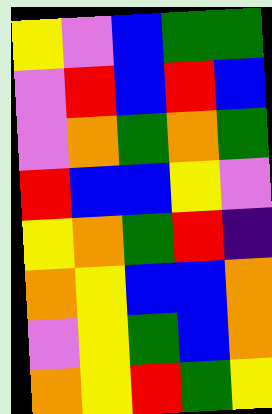[["yellow", "violet", "blue", "green", "green"], ["violet", "red", "blue", "red", "blue"], ["violet", "orange", "green", "orange", "green"], ["red", "blue", "blue", "yellow", "violet"], ["yellow", "orange", "green", "red", "indigo"], ["orange", "yellow", "blue", "blue", "orange"], ["violet", "yellow", "green", "blue", "orange"], ["orange", "yellow", "red", "green", "yellow"]]